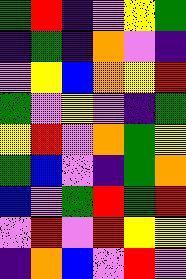[["green", "red", "indigo", "violet", "yellow", "green"], ["indigo", "green", "indigo", "orange", "violet", "indigo"], ["violet", "yellow", "blue", "orange", "yellow", "red"], ["green", "violet", "yellow", "violet", "indigo", "green"], ["yellow", "red", "violet", "orange", "green", "yellow"], ["green", "blue", "violet", "indigo", "green", "orange"], ["blue", "violet", "green", "red", "green", "red"], ["violet", "red", "violet", "red", "yellow", "yellow"], ["indigo", "orange", "blue", "violet", "red", "violet"]]